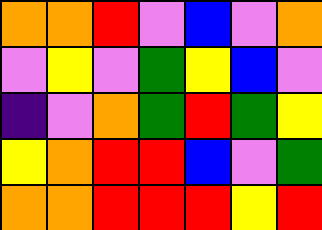[["orange", "orange", "red", "violet", "blue", "violet", "orange"], ["violet", "yellow", "violet", "green", "yellow", "blue", "violet"], ["indigo", "violet", "orange", "green", "red", "green", "yellow"], ["yellow", "orange", "red", "red", "blue", "violet", "green"], ["orange", "orange", "red", "red", "red", "yellow", "red"]]